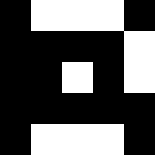[["black", "white", "white", "white", "black"], ["black", "black", "black", "black", "white"], ["black", "black", "white", "black", "white"], ["black", "black", "black", "black", "black"], ["black", "white", "white", "white", "black"]]